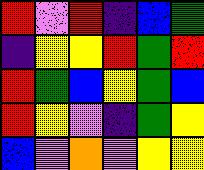[["red", "violet", "red", "indigo", "blue", "green"], ["indigo", "yellow", "yellow", "red", "green", "red"], ["red", "green", "blue", "yellow", "green", "blue"], ["red", "yellow", "violet", "indigo", "green", "yellow"], ["blue", "violet", "orange", "violet", "yellow", "yellow"]]